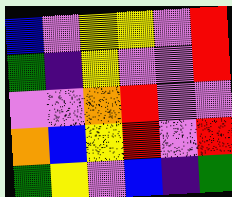[["blue", "violet", "yellow", "yellow", "violet", "red"], ["green", "indigo", "yellow", "violet", "violet", "red"], ["violet", "violet", "orange", "red", "violet", "violet"], ["orange", "blue", "yellow", "red", "violet", "red"], ["green", "yellow", "violet", "blue", "indigo", "green"]]